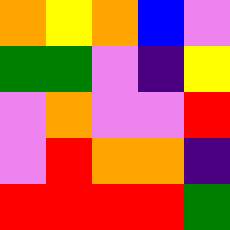[["orange", "yellow", "orange", "blue", "violet"], ["green", "green", "violet", "indigo", "yellow"], ["violet", "orange", "violet", "violet", "red"], ["violet", "red", "orange", "orange", "indigo"], ["red", "red", "red", "red", "green"]]